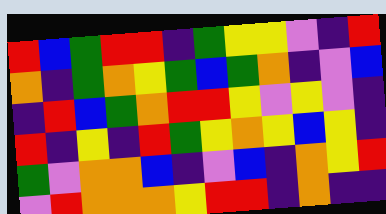[["red", "blue", "green", "red", "red", "indigo", "green", "yellow", "yellow", "violet", "indigo", "red"], ["orange", "indigo", "green", "orange", "yellow", "green", "blue", "green", "orange", "indigo", "violet", "blue"], ["indigo", "red", "blue", "green", "orange", "red", "red", "yellow", "violet", "yellow", "violet", "indigo"], ["red", "indigo", "yellow", "indigo", "red", "green", "yellow", "orange", "yellow", "blue", "yellow", "indigo"], ["green", "violet", "orange", "orange", "blue", "indigo", "violet", "blue", "indigo", "orange", "yellow", "red"], ["violet", "red", "orange", "orange", "orange", "yellow", "red", "red", "indigo", "orange", "indigo", "indigo"]]